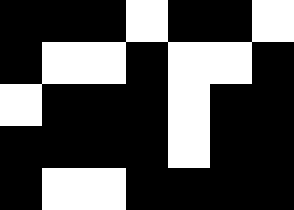[["black", "black", "black", "white", "black", "black", "white"], ["black", "white", "white", "black", "white", "white", "black"], ["white", "black", "black", "black", "white", "black", "black"], ["black", "black", "black", "black", "white", "black", "black"], ["black", "white", "white", "black", "black", "black", "black"]]